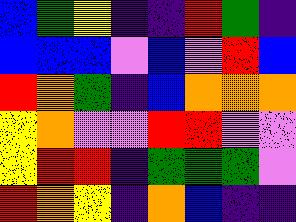[["blue", "green", "yellow", "indigo", "indigo", "red", "green", "indigo"], ["blue", "blue", "blue", "violet", "blue", "violet", "red", "blue"], ["red", "orange", "green", "indigo", "blue", "orange", "orange", "orange"], ["yellow", "orange", "violet", "violet", "red", "red", "violet", "violet"], ["yellow", "red", "red", "indigo", "green", "green", "green", "violet"], ["red", "orange", "yellow", "indigo", "orange", "blue", "indigo", "indigo"]]